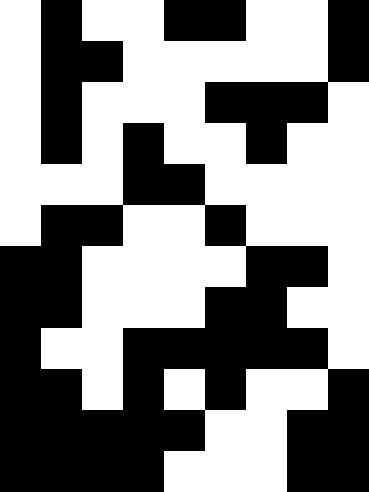[["white", "black", "white", "white", "black", "black", "white", "white", "black"], ["white", "black", "black", "white", "white", "white", "white", "white", "black"], ["white", "black", "white", "white", "white", "black", "black", "black", "white"], ["white", "black", "white", "black", "white", "white", "black", "white", "white"], ["white", "white", "white", "black", "black", "white", "white", "white", "white"], ["white", "black", "black", "white", "white", "black", "white", "white", "white"], ["black", "black", "white", "white", "white", "white", "black", "black", "white"], ["black", "black", "white", "white", "white", "black", "black", "white", "white"], ["black", "white", "white", "black", "black", "black", "black", "black", "white"], ["black", "black", "white", "black", "white", "black", "white", "white", "black"], ["black", "black", "black", "black", "black", "white", "white", "black", "black"], ["black", "black", "black", "black", "white", "white", "white", "black", "black"]]